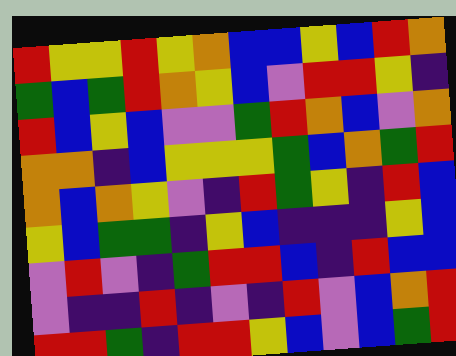[["red", "yellow", "yellow", "red", "yellow", "orange", "blue", "blue", "yellow", "blue", "red", "orange"], ["green", "blue", "green", "red", "orange", "yellow", "blue", "violet", "red", "red", "yellow", "indigo"], ["red", "blue", "yellow", "blue", "violet", "violet", "green", "red", "orange", "blue", "violet", "orange"], ["orange", "orange", "indigo", "blue", "yellow", "yellow", "yellow", "green", "blue", "orange", "green", "red"], ["orange", "blue", "orange", "yellow", "violet", "indigo", "red", "green", "yellow", "indigo", "red", "blue"], ["yellow", "blue", "green", "green", "indigo", "yellow", "blue", "indigo", "indigo", "indigo", "yellow", "blue"], ["violet", "red", "violet", "indigo", "green", "red", "red", "blue", "indigo", "red", "blue", "blue"], ["violet", "indigo", "indigo", "red", "indigo", "violet", "indigo", "red", "violet", "blue", "orange", "red"], ["red", "red", "green", "indigo", "red", "red", "yellow", "blue", "violet", "blue", "green", "red"]]